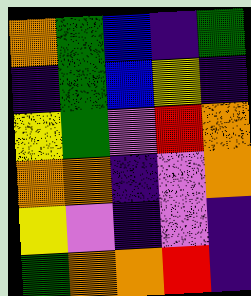[["orange", "green", "blue", "indigo", "green"], ["indigo", "green", "blue", "yellow", "indigo"], ["yellow", "green", "violet", "red", "orange"], ["orange", "orange", "indigo", "violet", "orange"], ["yellow", "violet", "indigo", "violet", "indigo"], ["green", "orange", "orange", "red", "indigo"]]